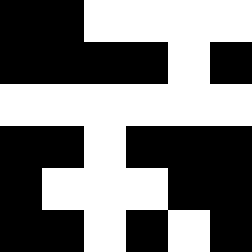[["black", "black", "white", "white", "white", "white"], ["black", "black", "black", "black", "white", "black"], ["white", "white", "white", "white", "white", "white"], ["black", "black", "white", "black", "black", "black"], ["black", "white", "white", "white", "black", "black"], ["black", "black", "white", "black", "white", "black"]]